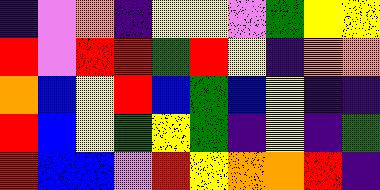[["indigo", "violet", "orange", "indigo", "yellow", "yellow", "violet", "green", "yellow", "yellow"], ["red", "violet", "red", "red", "green", "red", "yellow", "indigo", "orange", "orange"], ["orange", "blue", "yellow", "red", "blue", "green", "blue", "yellow", "indigo", "indigo"], ["red", "blue", "yellow", "green", "yellow", "green", "indigo", "yellow", "indigo", "green"], ["red", "blue", "blue", "violet", "red", "yellow", "orange", "orange", "red", "indigo"]]